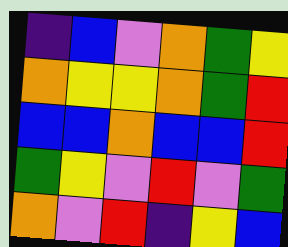[["indigo", "blue", "violet", "orange", "green", "yellow"], ["orange", "yellow", "yellow", "orange", "green", "red"], ["blue", "blue", "orange", "blue", "blue", "red"], ["green", "yellow", "violet", "red", "violet", "green"], ["orange", "violet", "red", "indigo", "yellow", "blue"]]